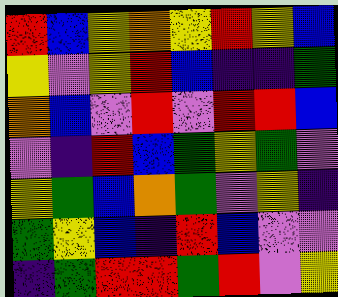[["red", "blue", "yellow", "orange", "yellow", "red", "yellow", "blue"], ["yellow", "violet", "yellow", "red", "blue", "indigo", "indigo", "green"], ["orange", "blue", "violet", "red", "violet", "red", "red", "blue"], ["violet", "indigo", "red", "blue", "green", "yellow", "green", "violet"], ["yellow", "green", "blue", "orange", "green", "violet", "yellow", "indigo"], ["green", "yellow", "blue", "indigo", "red", "blue", "violet", "violet"], ["indigo", "green", "red", "red", "green", "red", "violet", "yellow"]]